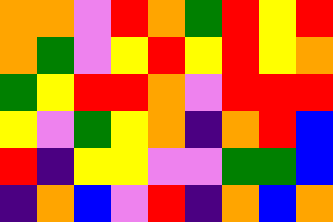[["orange", "orange", "violet", "red", "orange", "green", "red", "yellow", "red"], ["orange", "green", "violet", "yellow", "red", "yellow", "red", "yellow", "orange"], ["green", "yellow", "red", "red", "orange", "violet", "red", "red", "red"], ["yellow", "violet", "green", "yellow", "orange", "indigo", "orange", "red", "blue"], ["red", "indigo", "yellow", "yellow", "violet", "violet", "green", "green", "blue"], ["indigo", "orange", "blue", "violet", "red", "indigo", "orange", "blue", "orange"]]